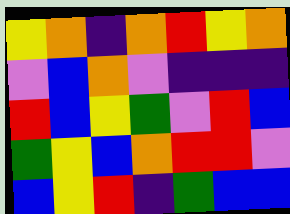[["yellow", "orange", "indigo", "orange", "red", "yellow", "orange"], ["violet", "blue", "orange", "violet", "indigo", "indigo", "indigo"], ["red", "blue", "yellow", "green", "violet", "red", "blue"], ["green", "yellow", "blue", "orange", "red", "red", "violet"], ["blue", "yellow", "red", "indigo", "green", "blue", "blue"]]